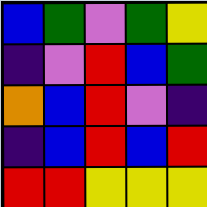[["blue", "green", "violet", "green", "yellow"], ["indigo", "violet", "red", "blue", "green"], ["orange", "blue", "red", "violet", "indigo"], ["indigo", "blue", "red", "blue", "red"], ["red", "red", "yellow", "yellow", "yellow"]]